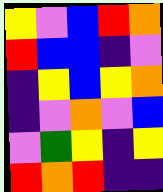[["yellow", "violet", "blue", "red", "orange"], ["red", "blue", "blue", "indigo", "violet"], ["indigo", "yellow", "blue", "yellow", "orange"], ["indigo", "violet", "orange", "violet", "blue"], ["violet", "green", "yellow", "indigo", "yellow"], ["red", "orange", "red", "indigo", "indigo"]]